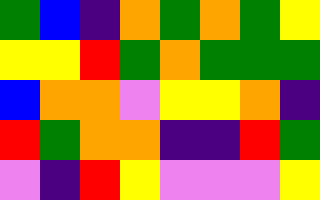[["green", "blue", "indigo", "orange", "green", "orange", "green", "yellow"], ["yellow", "yellow", "red", "green", "orange", "green", "green", "green"], ["blue", "orange", "orange", "violet", "yellow", "yellow", "orange", "indigo"], ["red", "green", "orange", "orange", "indigo", "indigo", "red", "green"], ["violet", "indigo", "red", "yellow", "violet", "violet", "violet", "yellow"]]